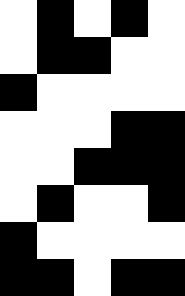[["white", "black", "white", "black", "white"], ["white", "black", "black", "white", "white"], ["black", "white", "white", "white", "white"], ["white", "white", "white", "black", "black"], ["white", "white", "black", "black", "black"], ["white", "black", "white", "white", "black"], ["black", "white", "white", "white", "white"], ["black", "black", "white", "black", "black"]]